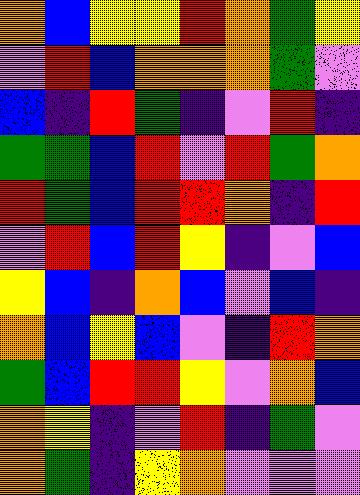[["orange", "blue", "yellow", "yellow", "red", "orange", "green", "yellow"], ["violet", "red", "blue", "orange", "orange", "orange", "green", "violet"], ["blue", "indigo", "red", "green", "indigo", "violet", "red", "indigo"], ["green", "green", "blue", "red", "violet", "red", "green", "orange"], ["red", "green", "blue", "red", "red", "orange", "indigo", "red"], ["violet", "red", "blue", "red", "yellow", "indigo", "violet", "blue"], ["yellow", "blue", "indigo", "orange", "blue", "violet", "blue", "indigo"], ["orange", "blue", "yellow", "blue", "violet", "indigo", "red", "orange"], ["green", "blue", "red", "red", "yellow", "violet", "orange", "blue"], ["orange", "yellow", "indigo", "violet", "red", "indigo", "green", "violet"], ["orange", "green", "indigo", "yellow", "orange", "violet", "violet", "violet"]]